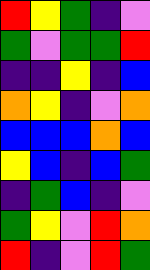[["red", "yellow", "green", "indigo", "violet"], ["green", "violet", "green", "green", "red"], ["indigo", "indigo", "yellow", "indigo", "blue"], ["orange", "yellow", "indigo", "violet", "orange"], ["blue", "blue", "blue", "orange", "blue"], ["yellow", "blue", "indigo", "blue", "green"], ["indigo", "green", "blue", "indigo", "violet"], ["green", "yellow", "violet", "red", "orange"], ["red", "indigo", "violet", "red", "green"]]